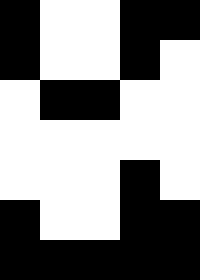[["black", "white", "white", "black", "black"], ["black", "white", "white", "black", "white"], ["white", "black", "black", "white", "white"], ["white", "white", "white", "white", "white"], ["white", "white", "white", "black", "white"], ["black", "white", "white", "black", "black"], ["black", "black", "black", "black", "black"]]